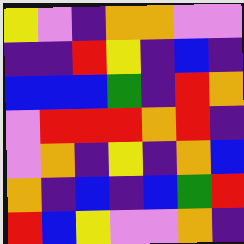[["yellow", "violet", "indigo", "orange", "orange", "violet", "violet"], ["indigo", "indigo", "red", "yellow", "indigo", "blue", "indigo"], ["blue", "blue", "blue", "green", "indigo", "red", "orange"], ["violet", "red", "red", "red", "orange", "red", "indigo"], ["violet", "orange", "indigo", "yellow", "indigo", "orange", "blue"], ["orange", "indigo", "blue", "indigo", "blue", "green", "red"], ["red", "blue", "yellow", "violet", "violet", "orange", "indigo"]]